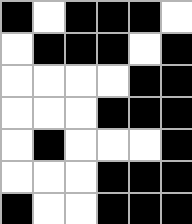[["black", "white", "black", "black", "black", "white"], ["white", "black", "black", "black", "white", "black"], ["white", "white", "white", "white", "black", "black"], ["white", "white", "white", "black", "black", "black"], ["white", "black", "white", "white", "white", "black"], ["white", "white", "white", "black", "black", "black"], ["black", "white", "white", "black", "black", "black"]]